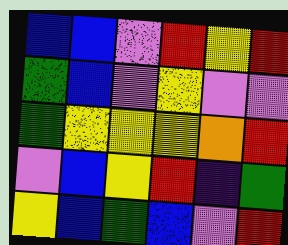[["blue", "blue", "violet", "red", "yellow", "red"], ["green", "blue", "violet", "yellow", "violet", "violet"], ["green", "yellow", "yellow", "yellow", "orange", "red"], ["violet", "blue", "yellow", "red", "indigo", "green"], ["yellow", "blue", "green", "blue", "violet", "red"]]